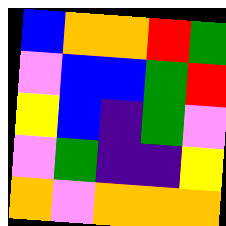[["blue", "orange", "orange", "red", "green"], ["violet", "blue", "blue", "green", "red"], ["yellow", "blue", "indigo", "green", "violet"], ["violet", "green", "indigo", "indigo", "yellow"], ["orange", "violet", "orange", "orange", "orange"]]